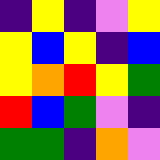[["indigo", "yellow", "indigo", "violet", "yellow"], ["yellow", "blue", "yellow", "indigo", "blue"], ["yellow", "orange", "red", "yellow", "green"], ["red", "blue", "green", "violet", "indigo"], ["green", "green", "indigo", "orange", "violet"]]